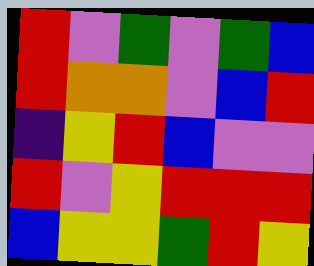[["red", "violet", "green", "violet", "green", "blue"], ["red", "orange", "orange", "violet", "blue", "red"], ["indigo", "yellow", "red", "blue", "violet", "violet"], ["red", "violet", "yellow", "red", "red", "red"], ["blue", "yellow", "yellow", "green", "red", "yellow"]]